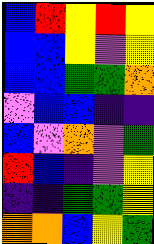[["blue", "red", "yellow", "red", "yellow"], ["blue", "blue", "yellow", "violet", "yellow"], ["blue", "blue", "green", "green", "orange"], ["violet", "blue", "blue", "indigo", "indigo"], ["blue", "violet", "orange", "violet", "green"], ["red", "blue", "indigo", "violet", "yellow"], ["indigo", "indigo", "green", "green", "yellow"], ["orange", "orange", "blue", "yellow", "green"]]